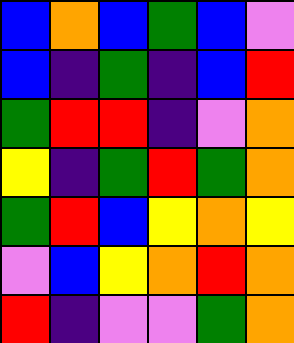[["blue", "orange", "blue", "green", "blue", "violet"], ["blue", "indigo", "green", "indigo", "blue", "red"], ["green", "red", "red", "indigo", "violet", "orange"], ["yellow", "indigo", "green", "red", "green", "orange"], ["green", "red", "blue", "yellow", "orange", "yellow"], ["violet", "blue", "yellow", "orange", "red", "orange"], ["red", "indigo", "violet", "violet", "green", "orange"]]